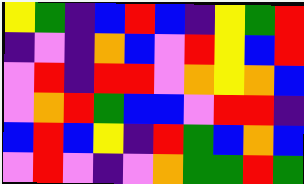[["yellow", "green", "indigo", "blue", "red", "blue", "indigo", "yellow", "green", "red"], ["indigo", "violet", "indigo", "orange", "blue", "violet", "red", "yellow", "blue", "red"], ["violet", "red", "indigo", "red", "red", "violet", "orange", "yellow", "orange", "blue"], ["violet", "orange", "red", "green", "blue", "blue", "violet", "red", "red", "indigo"], ["blue", "red", "blue", "yellow", "indigo", "red", "green", "blue", "orange", "blue"], ["violet", "red", "violet", "indigo", "violet", "orange", "green", "green", "red", "green"]]